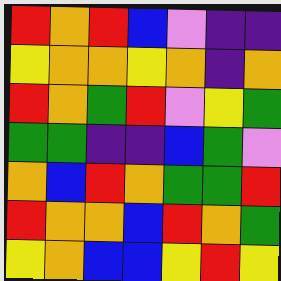[["red", "orange", "red", "blue", "violet", "indigo", "indigo"], ["yellow", "orange", "orange", "yellow", "orange", "indigo", "orange"], ["red", "orange", "green", "red", "violet", "yellow", "green"], ["green", "green", "indigo", "indigo", "blue", "green", "violet"], ["orange", "blue", "red", "orange", "green", "green", "red"], ["red", "orange", "orange", "blue", "red", "orange", "green"], ["yellow", "orange", "blue", "blue", "yellow", "red", "yellow"]]